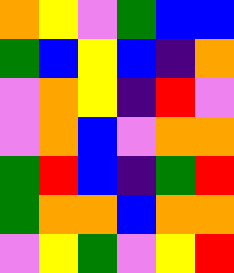[["orange", "yellow", "violet", "green", "blue", "blue"], ["green", "blue", "yellow", "blue", "indigo", "orange"], ["violet", "orange", "yellow", "indigo", "red", "violet"], ["violet", "orange", "blue", "violet", "orange", "orange"], ["green", "red", "blue", "indigo", "green", "red"], ["green", "orange", "orange", "blue", "orange", "orange"], ["violet", "yellow", "green", "violet", "yellow", "red"]]